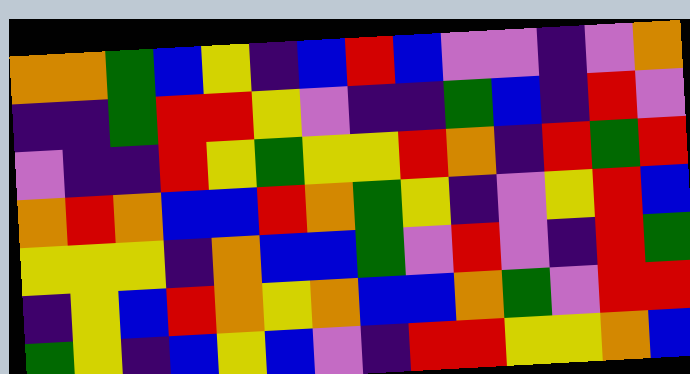[["orange", "orange", "green", "blue", "yellow", "indigo", "blue", "red", "blue", "violet", "violet", "indigo", "violet", "orange"], ["indigo", "indigo", "green", "red", "red", "yellow", "violet", "indigo", "indigo", "green", "blue", "indigo", "red", "violet"], ["violet", "indigo", "indigo", "red", "yellow", "green", "yellow", "yellow", "red", "orange", "indigo", "red", "green", "red"], ["orange", "red", "orange", "blue", "blue", "red", "orange", "green", "yellow", "indigo", "violet", "yellow", "red", "blue"], ["yellow", "yellow", "yellow", "indigo", "orange", "blue", "blue", "green", "violet", "red", "violet", "indigo", "red", "green"], ["indigo", "yellow", "blue", "red", "orange", "yellow", "orange", "blue", "blue", "orange", "green", "violet", "red", "red"], ["green", "yellow", "indigo", "blue", "yellow", "blue", "violet", "indigo", "red", "red", "yellow", "yellow", "orange", "blue"]]